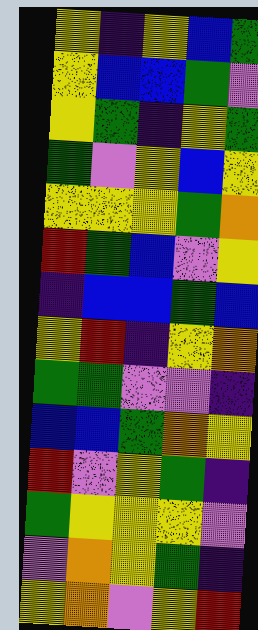[["yellow", "indigo", "yellow", "blue", "green"], ["yellow", "blue", "blue", "green", "violet"], ["yellow", "green", "indigo", "yellow", "green"], ["green", "violet", "yellow", "blue", "yellow"], ["yellow", "yellow", "yellow", "green", "orange"], ["red", "green", "blue", "violet", "yellow"], ["indigo", "blue", "blue", "green", "blue"], ["yellow", "red", "indigo", "yellow", "orange"], ["green", "green", "violet", "violet", "indigo"], ["blue", "blue", "green", "orange", "yellow"], ["red", "violet", "yellow", "green", "indigo"], ["green", "yellow", "yellow", "yellow", "violet"], ["violet", "orange", "yellow", "green", "indigo"], ["yellow", "orange", "violet", "yellow", "red"]]